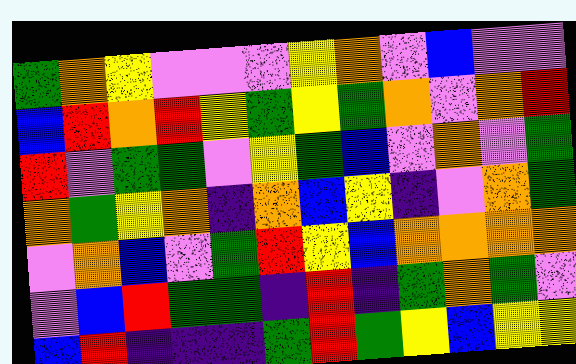[["green", "orange", "yellow", "violet", "violet", "violet", "yellow", "orange", "violet", "blue", "violet", "violet"], ["blue", "red", "orange", "red", "yellow", "green", "yellow", "green", "orange", "violet", "orange", "red"], ["red", "violet", "green", "green", "violet", "yellow", "green", "blue", "violet", "orange", "violet", "green"], ["orange", "green", "yellow", "orange", "indigo", "orange", "blue", "yellow", "indigo", "violet", "orange", "green"], ["violet", "orange", "blue", "violet", "green", "red", "yellow", "blue", "orange", "orange", "orange", "orange"], ["violet", "blue", "red", "green", "green", "indigo", "red", "indigo", "green", "orange", "green", "violet"], ["blue", "red", "indigo", "indigo", "indigo", "green", "red", "green", "yellow", "blue", "yellow", "yellow"]]